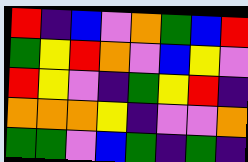[["red", "indigo", "blue", "violet", "orange", "green", "blue", "red"], ["green", "yellow", "red", "orange", "violet", "blue", "yellow", "violet"], ["red", "yellow", "violet", "indigo", "green", "yellow", "red", "indigo"], ["orange", "orange", "orange", "yellow", "indigo", "violet", "violet", "orange"], ["green", "green", "violet", "blue", "green", "indigo", "green", "indigo"]]